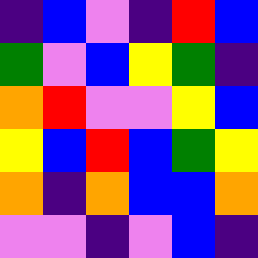[["indigo", "blue", "violet", "indigo", "red", "blue"], ["green", "violet", "blue", "yellow", "green", "indigo"], ["orange", "red", "violet", "violet", "yellow", "blue"], ["yellow", "blue", "red", "blue", "green", "yellow"], ["orange", "indigo", "orange", "blue", "blue", "orange"], ["violet", "violet", "indigo", "violet", "blue", "indigo"]]